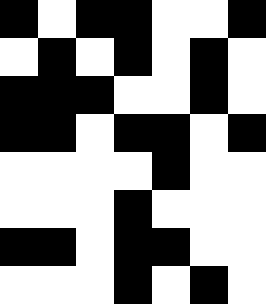[["black", "white", "black", "black", "white", "white", "black"], ["white", "black", "white", "black", "white", "black", "white"], ["black", "black", "black", "white", "white", "black", "white"], ["black", "black", "white", "black", "black", "white", "black"], ["white", "white", "white", "white", "black", "white", "white"], ["white", "white", "white", "black", "white", "white", "white"], ["black", "black", "white", "black", "black", "white", "white"], ["white", "white", "white", "black", "white", "black", "white"]]